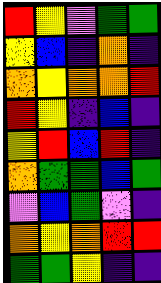[["red", "yellow", "violet", "green", "green"], ["yellow", "blue", "indigo", "orange", "indigo"], ["orange", "yellow", "orange", "orange", "red"], ["red", "yellow", "indigo", "blue", "indigo"], ["yellow", "red", "blue", "red", "indigo"], ["orange", "green", "green", "blue", "green"], ["violet", "blue", "green", "violet", "indigo"], ["orange", "yellow", "orange", "red", "red"], ["green", "green", "yellow", "indigo", "indigo"]]